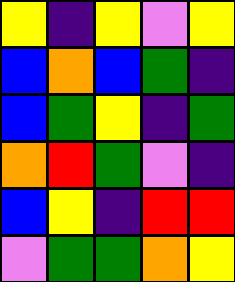[["yellow", "indigo", "yellow", "violet", "yellow"], ["blue", "orange", "blue", "green", "indigo"], ["blue", "green", "yellow", "indigo", "green"], ["orange", "red", "green", "violet", "indigo"], ["blue", "yellow", "indigo", "red", "red"], ["violet", "green", "green", "orange", "yellow"]]